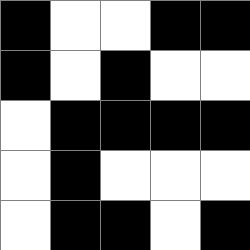[["black", "white", "white", "black", "black"], ["black", "white", "black", "white", "white"], ["white", "black", "black", "black", "black"], ["white", "black", "white", "white", "white"], ["white", "black", "black", "white", "black"]]